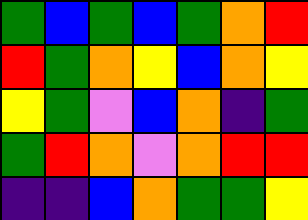[["green", "blue", "green", "blue", "green", "orange", "red"], ["red", "green", "orange", "yellow", "blue", "orange", "yellow"], ["yellow", "green", "violet", "blue", "orange", "indigo", "green"], ["green", "red", "orange", "violet", "orange", "red", "red"], ["indigo", "indigo", "blue", "orange", "green", "green", "yellow"]]